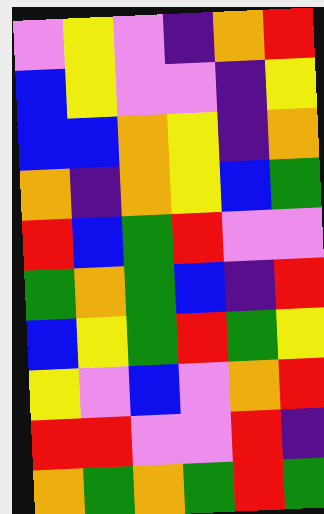[["violet", "yellow", "violet", "indigo", "orange", "red"], ["blue", "yellow", "violet", "violet", "indigo", "yellow"], ["blue", "blue", "orange", "yellow", "indigo", "orange"], ["orange", "indigo", "orange", "yellow", "blue", "green"], ["red", "blue", "green", "red", "violet", "violet"], ["green", "orange", "green", "blue", "indigo", "red"], ["blue", "yellow", "green", "red", "green", "yellow"], ["yellow", "violet", "blue", "violet", "orange", "red"], ["red", "red", "violet", "violet", "red", "indigo"], ["orange", "green", "orange", "green", "red", "green"]]